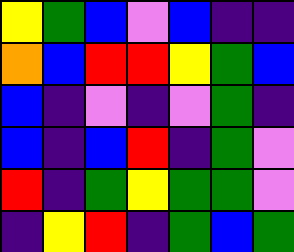[["yellow", "green", "blue", "violet", "blue", "indigo", "indigo"], ["orange", "blue", "red", "red", "yellow", "green", "blue"], ["blue", "indigo", "violet", "indigo", "violet", "green", "indigo"], ["blue", "indigo", "blue", "red", "indigo", "green", "violet"], ["red", "indigo", "green", "yellow", "green", "green", "violet"], ["indigo", "yellow", "red", "indigo", "green", "blue", "green"]]